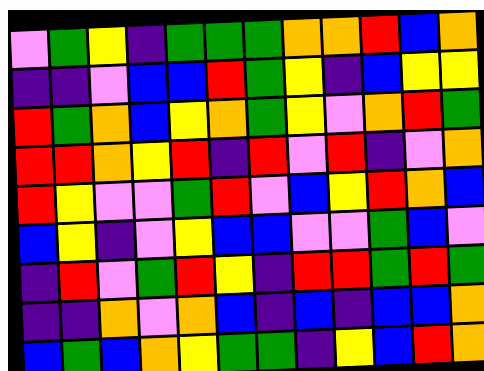[["violet", "green", "yellow", "indigo", "green", "green", "green", "orange", "orange", "red", "blue", "orange"], ["indigo", "indigo", "violet", "blue", "blue", "red", "green", "yellow", "indigo", "blue", "yellow", "yellow"], ["red", "green", "orange", "blue", "yellow", "orange", "green", "yellow", "violet", "orange", "red", "green"], ["red", "red", "orange", "yellow", "red", "indigo", "red", "violet", "red", "indigo", "violet", "orange"], ["red", "yellow", "violet", "violet", "green", "red", "violet", "blue", "yellow", "red", "orange", "blue"], ["blue", "yellow", "indigo", "violet", "yellow", "blue", "blue", "violet", "violet", "green", "blue", "violet"], ["indigo", "red", "violet", "green", "red", "yellow", "indigo", "red", "red", "green", "red", "green"], ["indigo", "indigo", "orange", "violet", "orange", "blue", "indigo", "blue", "indigo", "blue", "blue", "orange"], ["blue", "green", "blue", "orange", "yellow", "green", "green", "indigo", "yellow", "blue", "red", "orange"]]